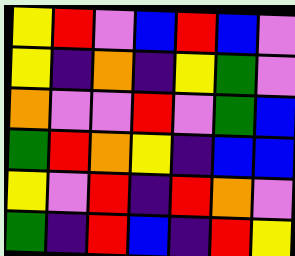[["yellow", "red", "violet", "blue", "red", "blue", "violet"], ["yellow", "indigo", "orange", "indigo", "yellow", "green", "violet"], ["orange", "violet", "violet", "red", "violet", "green", "blue"], ["green", "red", "orange", "yellow", "indigo", "blue", "blue"], ["yellow", "violet", "red", "indigo", "red", "orange", "violet"], ["green", "indigo", "red", "blue", "indigo", "red", "yellow"]]